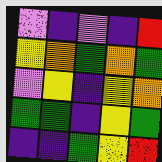[["violet", "indigo", "violet", "indigo", "red"], ["yellow", "orange", "green", "orange", "green"], ["violet", "yellow", "indigo", "yellow", "orange"], ["green", "green", "indigo", "yellow", "green"], ["indigo", "indigo", "green", "yellow", "red"]]